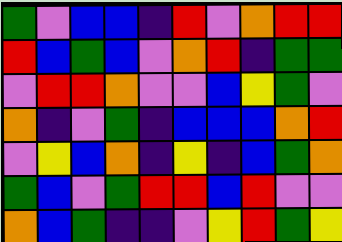[["green", "violet", "blue", "blue", "indigo", "red", "violet", "orange", "red", "red"], ["red", "blue", "green", "blue", "violet", "orange", "red", "indigo", "green", "green"], ["violet", "red", "red", "orange", "violet", "violet", "blue", "yellow", "green", "violet"], ["orange", "indigo", "violet", "green", "indigo", "blue", "blue", "blue", "orange", "red"], ["violet", "yellow", "blue", "orange", "indigo", "yellow", "indigo", "blue", "green", "orange"], ["green", "blue", "violet", "green", "red", "red", "blue", "red", "violet", "violet"], ["orange", "blue", "green", "indigo", "indigo", "violet", "yellow", "red", "green", "yellow"]]